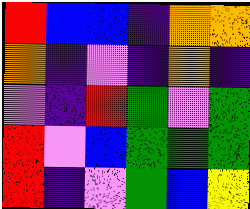[["red", "blue", "blue", "indigo", "orange", "orange"], ["orange", "indigo", "violet", "indigo", "orange", "indigo"], ["violet", "indigo", "red", "green", "violet", "green"], ["red", "violet", "blue", "green", "green", "green"], ["red", "indigo", "violet", "green", "blue", "yellow"]]